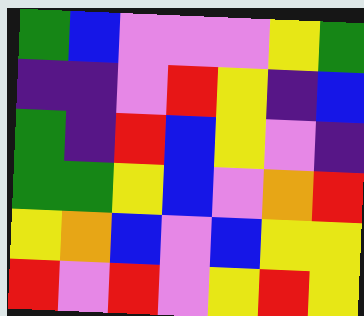[["green", "blue", "violet", "violet", "violet", "yellow", "green"], ["indigo", "indigo", "violet", "red", "yellow", "indigo", "blue"], ["green", "indigo", "red", "blue", "yellow", "violet", "indigo"], ["green", "green", "yellow", "blue", "violet", "orange", "red"], ["yellow", "orange", "blue", "violet", "blue", "yellow", "yellow"], ["red", "violet", "red", "violet", "yellow", "red", "yellow"]]